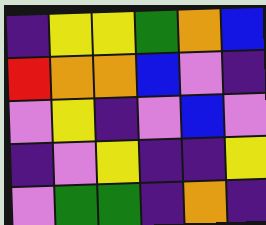[["indigo", "yellow", "yellow", "green", "orange", "blue"], ["red", "orange", "orange", "blue", "violet", "indigo"], ["violet", "yellow", "indigo", "violet", "blue", "violet"], ["indigo", "violet", "yellow", "indigo", "indigo", "yellow"], ["violet", "green", "green", "indigo", "orange", "indigo"]]